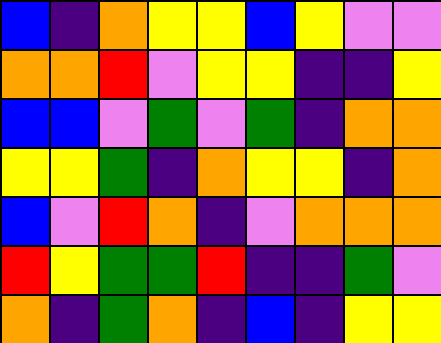[["blue", "indigo", "orange", "yellow", "yellow", "blue", "yellow", "violet", "violet"], ["orange", "orange", "red", "violet", "yellow", "yellow", "indigo", "indigo", "yellow"], ["blue", "blue", "violet", "green", "violet", "green", "indigo", "orange", "orange"], ["yellow", "yellow", "green", "indigo", "orange", "yellow", "yellow", "indigo", "orange"], ["blue", "violet", "red", "orange", "indigo", "violet", "orange", "orange", "orange"], ["red", "yellow", "green", "green", "red", "indigo", "indigo", "green", "violet"], ["orange", "indigo", "green", "orange", "indigo", "blue", "indigo", "yellow", "yellow"]]